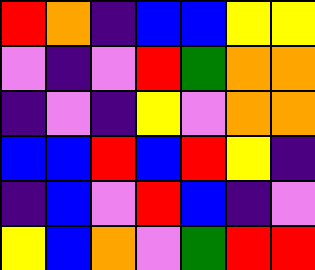[["red", "orange", "indigo", "blue", "blue", "yellow", "yellow"], ["violet", "indigo", "violet", "red", "green", "orange", "orange"], ["indigo", "violet", "indigo", "yellow", "violet", "orange", "orange"], ["blue", "blue", "red", "blue", "red", "yellow", "indigo"], ["indigo", "blue", "violet", "red", "blue", "indigo", "violet"], ["yellow", "blue", "orange", "violet", "green", "red", "red"]]